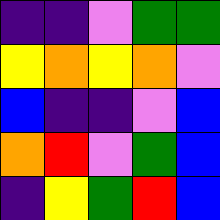[["indigo", "indigo", "violet", "green", "green"], ["yellow", "orange", "yellow", "orange", "violet"], ["blue", "indigo", "indigo", "violet", "blue"], ["orange", "red", "violet", "green", "blue"], ["indigo", "yellow", "green", "red", "blue"]]